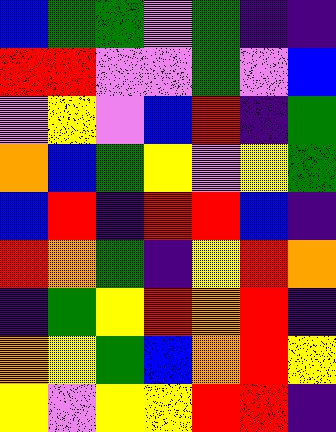[["blue", "green", "green", "violet", "green", "indigo", "indigo"], ["red", "red", "violet", "violet", "green", "violet", "blue"], ["violet", "yellow", "violet", "blue", "red", "indigo", "green"], ["orange", "blue", "green", "yellow", "violet", "yellow", "green"], ["blue", "red", "indigo", "red", "red", "blue", "indigo"], ["red", "orange", "green", "indigo", "yellow", "red", "orange"], ["indigo", "green", "yellow", "red", "orange", "red", "indigo"], ["orange", "yellow", "green", "blue", "orange", "red", "yellow"], ["yellow", "violet", "yellow", "yellow", "red", "red", "indigo"]]